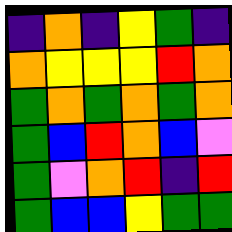[["indigo", "orange", "indigo", "yellow", "green", "indigo"], ["orange", "yellow", "yellow", "yellow", "red", "orange"], ["green", "orange", "green", "orange", "green", "orange"], ["green", "blue", "red", "orange", "blue", "violet"], ["green", "violet", "orange", "red", "indigo", "red"], ["green", "blue", "blue", "yellow", "green", "green"]]